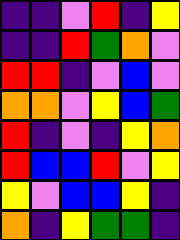[["indigo", "indigo", "violet", "red", "indigo", "yellow"], ["indigo", "indigo", "red", "green", "orange", "violet"], ["red", "red", "indigo", "violet", "blue", "violet"], ["orange", "orange", "violet", "yellow", "blue", "green"], ["red", "indigo", "violet", "indigo", "yellow", "orange"], ["red", "blue", "blue", "red", "violet", "yellow"], ["yellow", "violet", "blue", "blue", "yellow", "indigo"], ["orange", "indigo", "yellow", "green", "green", "indigo"]]